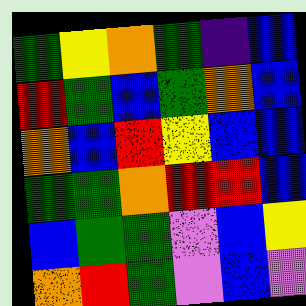[["green", "yellow", "orange", "green", "indigo", "blue"], ["red", "green", "blue", "green", "orange", "blue"], ["orange", "blue", "red", "yellow", "blue", "blue"], ["green", "green", "orange", "red", "red", "blue"], ["blue", "green", "green", "violet", "blue", "yellow"], ["orange", "red", "green", "violet", "blue", "violet"]]